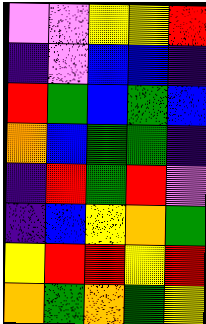[["violet", "violet", "yellow", "yellow", "red"], ["indigo", "violet", "blue", "blue", "indigo"], ["red", "green", "blue", "green", "blue"], ["orange", "blue", "green", "green", "indigo"], ["indigo", "red", "green", "red", "violet"], ["indigo", "blue", "yellow", "orange", "green"], ["yellow", "red", "red", "yellow", "red"], ["orange", "green", "orange", "green", "yellow"]]